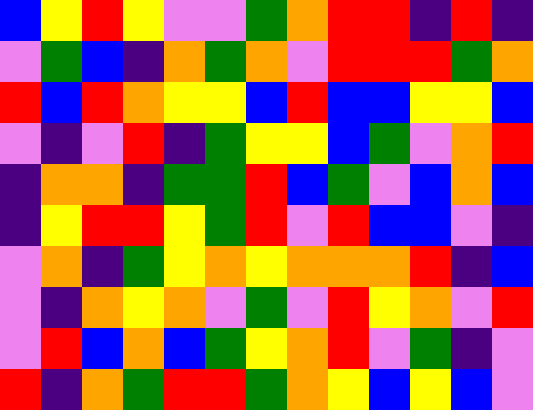[["blue", "yellow", "red", "yellow", "violet", "violet", "green", "orange", "red", "red", "indigo", "red", "indigo"], ["violet", "green", "blue", "indigo", "orange", "green", "orange", "violet", "red", "red", "red", "green", "orange"], ["red", "blue", "red", "orange", "yellow", "yellow", "blue", "red", "blue", "blue", "yellow", "yellow", "blue"], ["violet", "indigo", "violet", "red", "indigo", "green", "yellow", "yellow", "blue", "green", "violet", "orange", "red"], ["indigo", "orange", "orange", "indigo", "green", "green", "red", "blue", "green", "violet", "blue", "orange", "blue"], ["indigo", "yellow", "red", "red", "yellow", "green", "red", "violet", "red", "blue", "blue", "violet", "indigo"], ["violet", "orange", "indigo", "green", "yellow", "orange", "yellow", "orange", "orange", "orange", "red", "indigo", "blue"], ["violet", "indigo", "orange", "yellow", "orange", "violet", "green", "violet", "red", "yellow", "orange", "violet", "red"], ["violet", "red", "blue", "orange", "blue", "green", "yellow", "orange", "red", "violet", "green", "indigo", "violet"], ["red", "indigo", "orange", "green", "red", "red", "green", "orange", "yellow", "blue", "yellow", "blue", "violet"]]